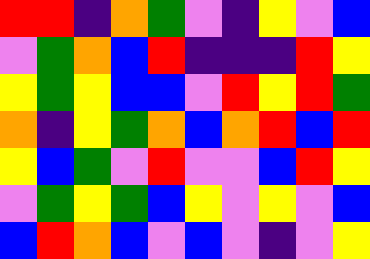[["red", "red", "indigo", "orange", "green", "violet", "indigo", "yellow", "violet", "blue"], ["violet", "green", "orange", "blue", "red", "indigo", "indigo", "indigo", "red", "yellow"], ["yellow", "green", "yellow", "blue", "blue", "violet", "red", "yellow", "red", "green"], ["orange", "indigo", "yellow", "green", "orange", "blue", "orange", "red", "blue", "red"], ["yellow", "blue", "green", "violet", "red", "violet", "violet", "blue", "red", "yellow"], ["violet", "green", "yellow", "green", "blue", "yellow", "violet", "yellow", "violet", "blue"], ["blue", "red", "orange", "blue", "violet", "blue", "violet", "indigo", "violet", "yellow"]]